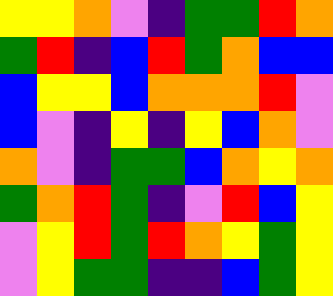[["yellow", "yellow", "orange", "violet", "indigo", "green", "green", "red", "orange"], ["green", "red", "indigo", "blue", "red", "green", "orange", "blue", "blue"], ["blue", "yellow", "yellow", "blue", "orange", "orange", "orange", "red", "violet"], ["blue", "violet", "indigo", "yellow", "indigo", "yellow", "blue", "orange", "violet"], ["orange", "violet", "indigo", "green", "green", "blue", "orange", "yellow", "orange"], ["green", "orange", "red", "green", "indigo", "violet", "red", "blue", "yellow"], ["violet", "yellow", "red", "green", "red", "orange", "yellow", "green", "yellow"], ["violet", "yellow", "green", "green", "indigo", "indigo", "blue", "green", "yellow"]]